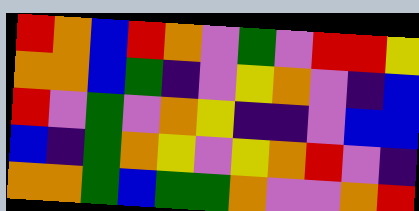[["red", "orange", "blue", "red", "orange", "violet", "green", "violet", "red", "red", "yellow"], ["orange", "orange", "blue", "green", "indigo", "violet", "yellow", "orange", "violet", "indigo", "blue"], ["red", "violet", "green", "violet", "orange", "yellow", "indigo", "indigo", "violet", "blue", "blue"], ["blue", "indigo", "green", "orange", "yellow", "violet", "yellow", "orange", "red", "violet", "indigo"], ["orange", "orange", "green", "blue", "green", "green", "orange", "violet", "violet", "orange", "red"]]